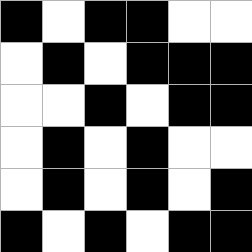[["black", "white", "black", "black", "white", "white"], ["white", "black", "white", "black", "black", "black"], ["white", "white", "black", "white", "black", "black"], ["white", "black", "white", "black", "white", "white"], ["white", "black", "white", "black", "white", "black"], ["black", "white", "black", "white", "black", "black"]]